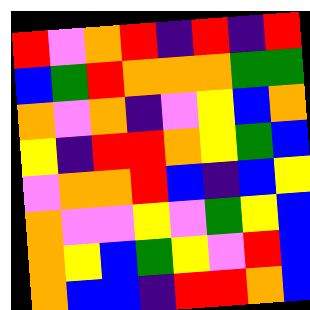[["red", "violet", "orange", "red", "indigo", "red", "indigo", "red"], ["blue", "green", "red", "orange", "orange", "orange", "green", "green"], ["orange", "violet", "orange", "indigo", "violet", "yellow", "blue", "orange"], ["yellow", "indigo", "red", "red", "orange", "yellow", "green", "blue"], ["violet", "orange", "orange", "red", "blue", "indigo", "blue", "yellow"], ["orange", "violet", "violet", "yellow", "violet", "green", "yellow", "blue"], ["orange", "yellow", "blue", "green", "yellow", "violet", "red", "blue"], ["orange", "blue", "blue", "indigo", "red", "red", "orange", "blue"]]